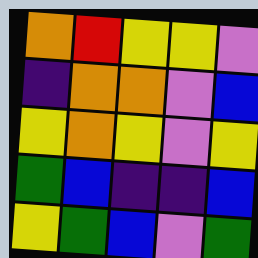[["orange", "red", "yellow", "yellow", "violet"], ["indigo", "orange", "orange", "violet", "blue"], ["yellow", "orange", "yellow", "violet", "yellow"], ["green", "blue", "indigo", "indigo", "blue"], ["yellow", "green", "blue", "violet", "green"]]